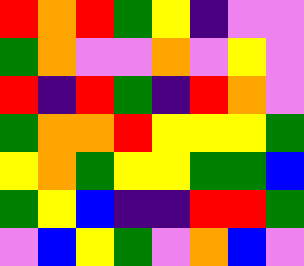[["red", "orange", "red", "green", "yellow", "indigo", "violet", "violet"], ["green", "orange", "violet", "violet", "orange", "violet", "yellow", "violet"], ["red", "indigo", "red", "green", "indigo", "red", "orange", "violet"], ["green", "orange", "orange", "red", "yellow", "yellow", "yellow", "green"], ["yellow", "orange", "green", "yellow", "yellow", "green", "green", "blue"], ["green", "yellow", "blue", "indigo", "indigo", "red", "red", "green"], ["violet", "blue", "yellow", "green", "violet", "orange", "blue", "violet"]]